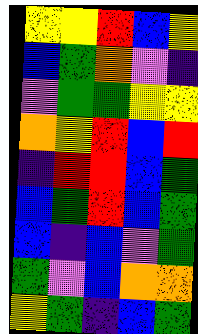[["yellow", "yellow", "red", "blue", "yellow"], ["blue", "green", "orange", "violet", "indigo"], ["violet", "green", "green", "yellow", "yellow"], ["orange", "yellow", "red", "blue", "red"], ["indigo", "red", "red", "blue", "green"], ["blue", "green", "red", "blue", "green"], ["blue", "indigo", "blue", "violet", "green"], ["green", "violet", "blue", "orange", "orange"], ["yellow", "green", "indigo", "blue", "green"]]